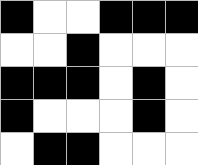[["black", "white", "white", "black", "black", "black"], ["white", "white", "black", "white", "white", "white"], ["black", "black", "black", "white", "black", "white"], ["black", "white", "white", "white", "black", "white"], ["white", "black", "black", "white", "white", "white"]]